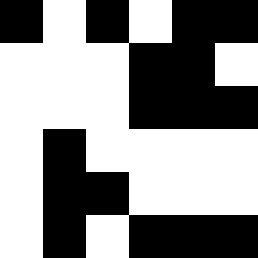[["black", "white", "black", "white", "black", "black"], ["white", "white", "white", "black", "black", "white"], ["white", "white", "white", "black", "black", "black"], ["white", "black", "white", "white", "white", "white"], ["white", "black", "black", "white", "white", "white"], ["white", "black", "white", "black", "black", "black"]]